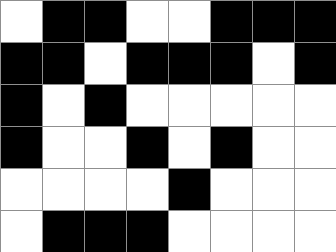[["white", "black", "black", "white", "white", "black", "black", "black"], ["black", "black", "white", "black", "black", "black", "white", "black"], ["black", "white", "black", "white", "white", "white", "white", "white"], ["black", "white", "white", "black", "white", "black", "white", "white"], ["white", "white", "white", "white", "black", "white", "white", "white"], ["white", "black", "black", "black", "white", "white", "white", "white"]]